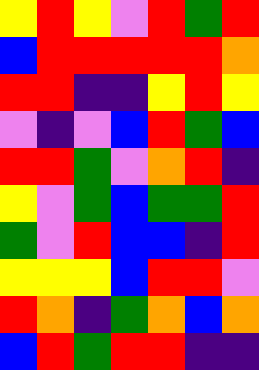[["yellow", "red", "yellow", "violet", "red", "green", "red"], ["blue", "red", "red", "red", "red", "red", "orange"], ["red", "red", "indigo", "indigo", "yellow", "red", "yellow"], ["violet", "indigo", "violet", "blue", "red", "green", "blue"], ["red", "red", "green", "violet", "orange", "red", "indigo"], ["yellow", "violet", "green", "blue", "green", "green", "red"], ["green", "violet", "red", "blue", "blue", "indigo", "red"], ["yellow", "yellow", "yellow", "blue", "red", "red", "violet"], ["red", "orange", "indigo", "green", "orange", "blue", "orange"], ["blue", "red", "green", "red", "red", "indigo", "indigo"]]